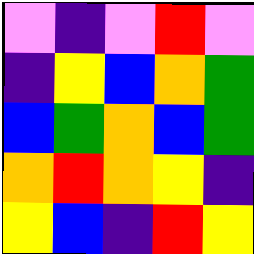[["violet", "indigo", "violet", "red", "violet"], ["indigo", "yellow", "blue", "orange", "green"], ["blue", "green", "orange", "blue", "green"], ["orange", "red", "orange", "yellow", "indigo"], ["yellow", "blue", "indigo", "red", "yellow"]]